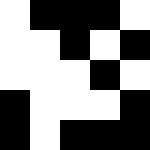[["white", "black", "black", "black", "white"], ["white", "white", "black", "white", "black"], ["white", "white", "white", "black", "white"], ["black", "white", "white", "white", "black"], ["black", "white", "black", "black", "black"]]